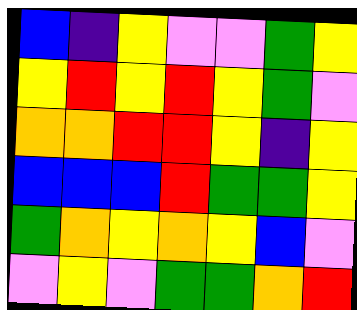[["blue", "indigo", "yellow", "violet", "violet", "green", "yellow"], ["yellow", "red", "yellow", "red", "yellow", "green", "violet"], ["orange", "orange", "red", "red", "yellow", "indigo", "yellow"], ["blue", "blue", "blue", "red", "green", "green", "yellow"], ["green", "orange", "yellow", "orange", "yellow", "blue", "violet"], ["violet", "yellow", "violet", "green", "green", "orange", "red"]]